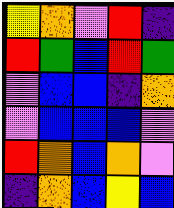[["yellow", "orange", "violet", "red", "indigo"], ["red", "green", "blue", "red", "green"], ["violet", "blue", "blue", "indigo", "orange"], ["violet", "blue", "blue", "blue", "violet"], ["red", "orange", "blue", "orange", "violet"], ["indigo", "orange", "blue", "yellow", "blue"]]